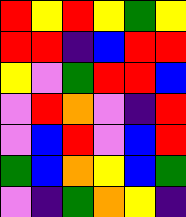[["red", "yellow", "red", "yellow", "green", "yellow"], ["red", "red", "indigo", "blue", "red", "red"], ["yellow", "violet", "green", "red", "red", "blue"], ["violet", "red", "orange", "violet", "indigo", "red"], ["violet", "blue", "red", "violet", "blue", "red"], ["green", "blue", "orange", "yellow", "blue", "green"], ["violet", "indigo", "green", "orange", "yellow", "indigo"]]